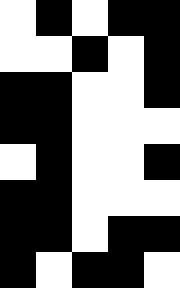[["white", "black", "white", "black", "black"], ["white", "white", "black", "white", "black"], ["black", "black", "white", "white", "black"], ["black", "black", "white", "white", "white"], ["white", "black", "white", "white", "black"], ["black", "black", "white", "white", "white"], ["black", "black", "white", "black", "black"], ["black", "white", "black", "black", "white"]]